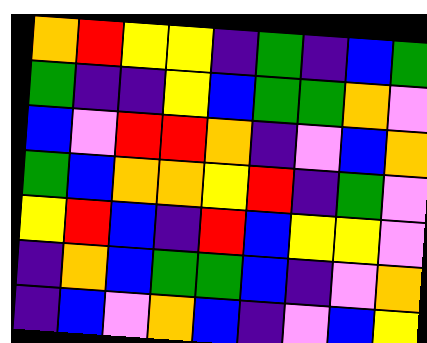[["orange", "red", "yellow", "yellow", "indigo", "green", "indigo", "blue", "green"], ["green", "indigo", "indigo", "yellow", "blue", "green", "green", "orange", "violet"], ["blue", "violet", "red", "red", "orange", "indigo", "violet", "blue", "orange"], ["green", "blue", "orange", "orange", "yellow", "red", "indigo", "green", "violet"], ["yellow", "red", "blue", "indigo", "red", "blue", "yellow", "yellow", "violet"], ["indigo", "orange", "blue", "green", "green", "blue", "indigo", "violet", "orange"], ["indigo", "blue", "violet", "orange", "blue", "indigo", "violet", "blue", "yellow"]]